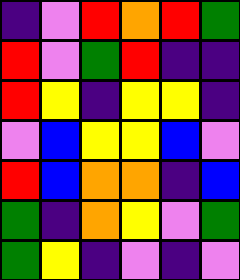[["indigo", "violet", "red", "orange", "red", "green"], ["red", "violet", "green", "red", "indigo", "indigo"], ["red", "yellow", "indigo", "yellow", "yellow", "indigo"], ["violet", "blue", "yellow", "yellow", "blue", "violet"], ["red", "blue", "orange", "orange", "indigo", "blue"], ["green", "indigo", "orange", "yellow", "violet", "green"], ["green", "yellow", "indigo", "violet", "indigo", "violet"]]